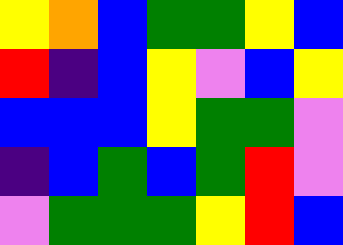[["yellow", "orange", "blue", "green", "green", "yellow", "blue"], ["red", "indigo", "blue", "yellow", "violet", "blue", "yellow"], ["blue", "blue", "blue", "yellow", "green", "green", "violet"], ["indigo", "blue", "green", "blue", "green", "red", "violet"], ["violet", "green", "green", "green", "yellow", "red", "blue"]]